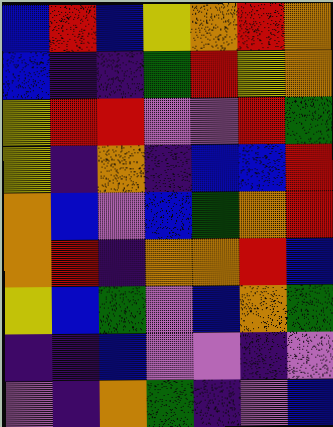[["blue", "red", "blue", "yellow", "orange", "red", "orange"], ["blue", "indigo", "indigo", "green", "red", "yellow", "orange"], ["yellow", "red", "red", "violet", "violet", "red", "green"], ["yellow", "indigo", "orange", "indigo", "blue", "blue", "red"], ["orange", "blue", "violet", "blue", "green", "orange", "red"], ["orange", "red", "indigo", "orange", "orange", "red", "blue"], ["yellow", "blue", "green", "violet", "blue", "orange", "green"], ["indigo", "indigo", "blue", "violet", "violet", "indigo", "violet"], ["violet", "indigo", "orange", "green", "indigo", "violet", "blue"]]